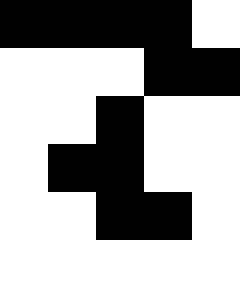[["black", "black", "black", "black", "white"], ["white", "white", "white", "black", "black"], ["white", "white", "black", "white", "white"], ["white", "black", "black", "white", "white"], ["white", "white", "black", "black", "white"], ["white", "white", "white", "white", "white"]]